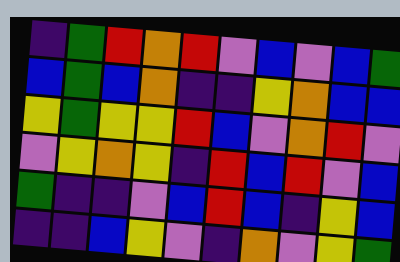[["indigo", "green", "red", "orange", "red", "violet", "blue", "violet", "blue", "green"], ["blue", "green", "blue", "orange", "indigo", "indigo", "yellow", "orange", "blue", "blue"], ["yellow", "green", "yellow", "yellow", "red", "blue", "violet", "orange", "red", "violet"], ["violet", "yellow", "orange", "yellow", "indigo", "red", "blue", "red", "violet", "blue"], ["green", "indigo", "indigo", "violet", "blue", "red", "blue", "indigo", "yellow", "blue"], ["indigo", "indigo", "blue", "yellow", "violet", "indigo", "orange", "violet", "yellow", "green"]]